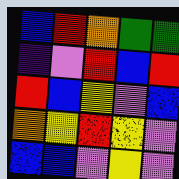[["blue", "red", "orange", "green", "green"], ["indigo", "violet", "red", "blue", "red"], ["red", "blue", "yellow", "violet", "blue"], ["orange", "yellow", "red", "yellow", "violet"], ["blue", "blue", "violet", "yellow", "violet"]]